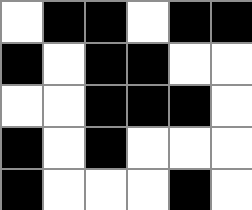[["white", "black", "black", "white", "black", "black"], ["black", "white", "black", "black", "white", "white"], ["white", "white", "black", "black", "black", "white"], ["black", "white", "black", "white", "white", "white"], ["black", "white", "white", "white", "black", "white"]]